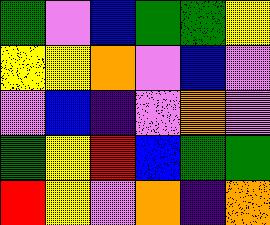[["green", "violet", "blue", "green", "green", "yellow"], ["yellow", "yellow", "orange", "violet", "blue", "violet"], ["violet", "blue", "indigo", "violet", "orange", "violet"], ["green", "yellow", "red", "blue", "green", "green"], ["red", "yellow", "violet", "orange", "indigo", "orange"]]